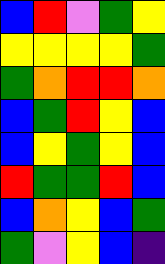[["blue", "red", "violet", "green", "yellow"], ["yellow", "yellow", "yellow", "yellow", "green"], ["green", "orange", "red", "red", "orange"], ["blue", "green", "red", "yellow", "blue"], ["blue", "yellow", "green", "yellow", "blue"], ["red", "green", "green", "red", "blue"], ["blue", "orange", "yellow", "blue", "green"], ["green", "violet", "yellow", "blue", "indigo"]]